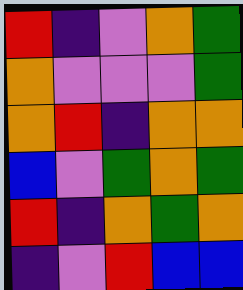[["red", "indigo", "violet", "orange", "green"], ["orange", "violet", "violet", "violet", "green"], ["orange", "red", "indigo", "orange", "orange"], ["blue", "violet", "green", "orange", "green"], ["red", "indigo", "orange", "green", "orange"], ["indigo", "violet", "red", "blue", "blue"]]